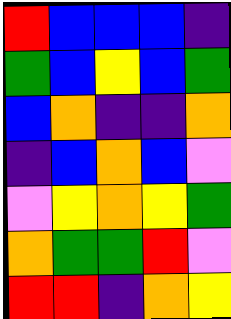[["red", "blue", "blue", "blue", "indigo"], ["green", "blue", "yellow", "blue", "green"], ["blue", "orange", "indigo", "indigo", "orange"], ["indigo", "blue", "orange", "blue", "violet"], ["violet", "yellow", "orange", "yellow", "green"], ["orange", "green", "green", "red", "violet"], ["red", "red", "indigo", "orange", "yellow"]]